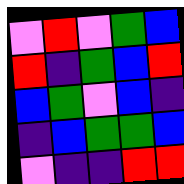[["violet", "red", "violet", "green", "blue"], ["red", "indigo", "green", "blue", "red"], ["blue", "green", "violet", "blue", "indigo"], ["indigo", "blue", "green", "green", "blue"], ["violet", "indigo", "indigo", "red", "red"]]